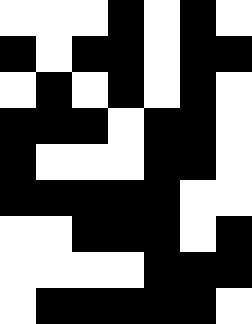[["white", "white", "white", "black", "white", "black", "white"], ["black", "white", "black", "black", "white", "black", "black"], ["white", "black", "white", "black", "white", "black", "white"], ["black", "black", "black", "white", "black", "black", "white"], ["black", "white", "white", "white", "black", "black", "white"], ["black", "black", "black", "black", "black", "white", "white"], ["white", "white", "black", "black", "black", "white", "black"], ["white", "white", "white", "white", "black", "black", "black"], ["white", "black", "black", "black", "black", "black", "white"]]